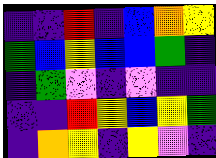[["indigo", "indigo", "red", "indigo", "blue", "orange", "yellow"], ["green", "blue", "yellow", "blue", "blue", "green", "indigo"], ["indigo", "green", "violet", "indigo", "violet", "indigo", "indigo"], ["indigo", "indigo", "red", "yellow", "blue", "yellow", "green"], ["indigo", "orange", "yellow", "indigo", "yellow", "violet", "indigo"]]